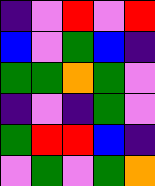[["indigo", "violet", "red", "violet", "red"], ["blue", "violet", "green", "blue", "indigo"], ["green", "green", "orange", "green", "violet"], ["indigo", "violet", "indigo", "green", "violet"], ["green", "red", "red", "blue", "indigo"], ["violet", "green", "violet", "green", "orange"]]